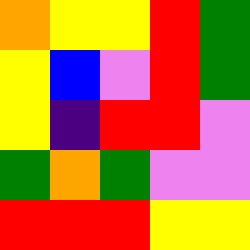[["orange", "yellow", "yellow", "red", "green"], ["yellow", "blue", "violet", "red", "green"], ["yellow", "indigo", "red", "red", "violet"], ["green", "orange", "green", "violet", "violet"], ["red", "red", "red", "yellow", "yellow"]]